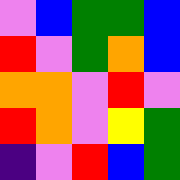[["violet", "blue", "green", "green", "blue"], ["red", "violet", "green", "orange", "blue"], ["orange", "orange", "violet", "red", "violet"], ["red", "orange", "violet", "yellow", "green"], ["indigo", "violet", "red", "blue", "green"]]